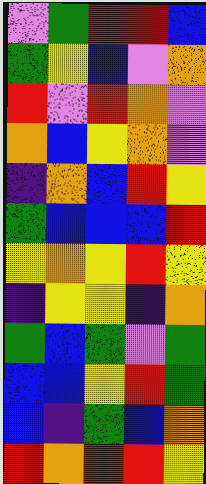[["violet", "green", "red", "red", "blue"], ["green", "yellow", "blue", "violet", "orange"], ["red", "violet", "red", "orange", "violet"], ["orange", "blue", "yellow", "orange", "violet"], ["indigo", "orange", "blue", "red", "yellow"], ["green", "blue", "blue", "blue", "red"], ["yellow", "orange", "yellow", "red", "yellow"], ["indigo", "yellow", "yellow", "indigo", "orange"], ["green", "blue", "green", "violet", "green"], ["blue", "blue", "yellow", "red", "green"], ["blue", "indigo", "green", "blue", "orange"], ["red", "orange", "red", "red", "yellow"]]